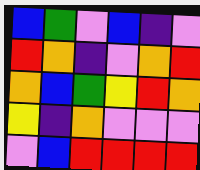[["blue", "green", "violet", "blue", "indigo", "violet"], ["red", "orange", "indigo", "violet", "orange", "red"], ["orange", "blue", "green", "yellow", "red", "orange"], ["yellow", "indigo", "orange", "violet", "violet", "violet"], ["violet", "blue", "red", "red", "red", "red"]]